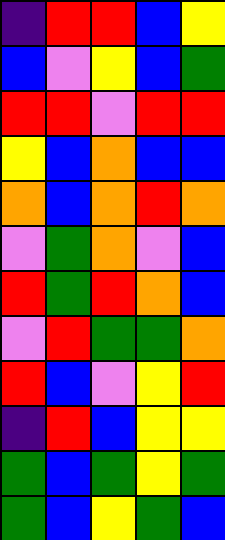[["indigo", "red", "red", "blue", "yellow"], ["blue", "violet", "yellow", "blue", "green"], ["red", "red", "violet", "red", "red"], ["yellow", "blue", "orange", "blue", "blue"], ["orange", "blue", "orange", "red", "orange"], ["violet", "green", "orange", "violet", "blue"], ["red", "green", "red", "orange", "blue"], ["violet", "red", "green", "green", "orange"], ["red", "blue", "violet", "yellow", "red"], ["indigo", "red", "blue", "yellow", "yellow"], ["green", "blue", "green", "yellow", "green"], ["green", "blue", "yellow", "green", "blue"]]